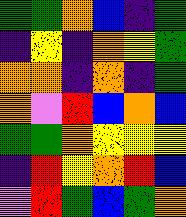[["green", "green", "orange", "blue", "indigo", "green"], ["indigo", "yellow", "indigo", "orange", "yellow", "green"], ["orange", "orange", "indigo", "orange", "indigo", "green"], ["orange", "violet", "red", "blue", "orange", "blue"], ["green", "green", "orange", "yellow", "yellow", "yellow"], ["indigo", "red", "yellow", "orange", "red", "blue"], ["violet", "red", "green", "blue", "green", "orange"]]